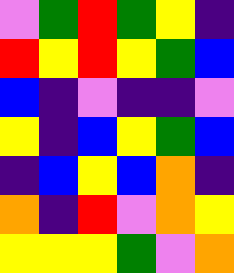[["violet", "green", "red", "green", "yellow", "indigo"], ["red", "yellow", "red", "yellow", "green", "blue"], ["blue", "indigo", "violet", "indigo", "indigo", "violet"], ["yellow", "indigo", "blue", "yellow", "green", "blue"], ["indigo", "blue", "yellow", "blue", "orange", "indigo"], ["orange", "indigo", "red", "violet", "orange", "yellow"], ["yellow", "yellow", "yellow", "green", "violet", "orange"]]